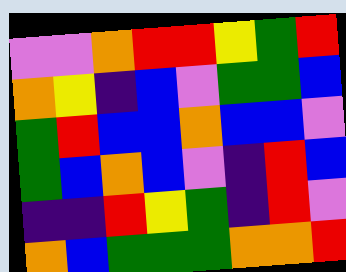[["violet", "violet", "orange", "red", "red", "yellow", "green", "red"], ["orange", "yellow", "indigo", "blue", "violet", "green", "green", "blue"], ["green", "red", "blue", "blue", "orange", "blue", "blue", "violet"], ["green", "blue", "orange", "blue", "violet", "indigo", "red", "blue"], ["indigo", "indigo", "red", "yellow", "green", "indigo", "red", "violet"], ["orange", "blue", "green", "green", "green", "orange", "orange", "red"]]